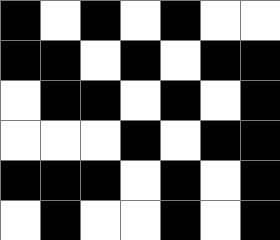[["black", "white", "black", "white", "black", "white", "white"], ["black", "black", "white", "black", "white", "black", "black"], ["white", "black", "black", "white", "black", "white", "black"], ["white", "white", "white", "black", "white", "black", "black"], ["black", "black", "black", "white", "black", "white", "black"], ["white", "black", "white", "white", "black", "white", "black"]]